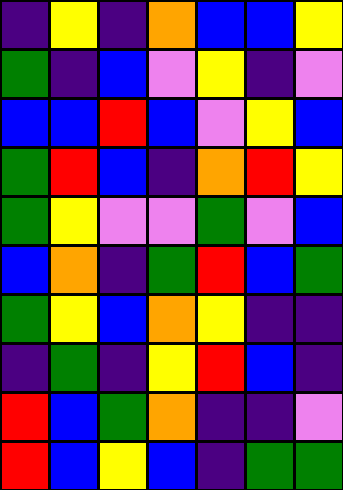[["indigo", "yellow", "indigo", "orange", "blue", "blue", "yellow"], ["green", "indigo", "blue", "violet", "yellow", "indigo", "violet"], ["blue", "blue", "red", "blue", "violet", "yellow", "blue"], ["green", "red", "blue", "indigo", "orange", "red", "yellow"], ["green", "yellow", "violet", "violet", "green", "violet", "blue"], ["blue", "orange", "indigo", "green", "red", "blue", "green"], ["green", "yellow", "blue", "orange", "yellow", "indigo", "indigo"], ["indigo", "green", "indigo", "yellow", "red", "blue", "indigo"], ["red", "blue", "green", "orange", "indigo", "indigo", "violet"], ["red", "blue", "yellow", "blue", "indigo", "green", "green"]]